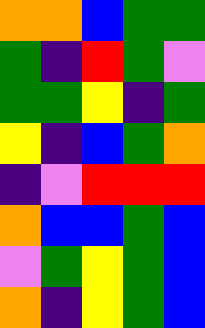[["orange", "orange", "blue", "green", "green"], ["green", "indigo", "red", "green", "violet"], ["green", "green", "yellow", "indigo", "green"], ["yellow", "indigo", "blue", "green", "orange"], ["indigo", "violet", "red", "red", "red"], ["orange", "blue", "blue", "green", "blue"], ["violet", "green", "yellow", "green", "blue"], ["orange", "indigo", "yellow", "green", "blue"]]